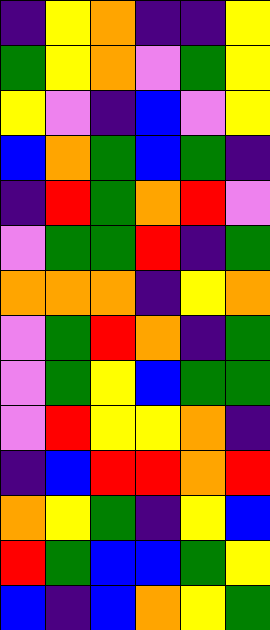[["indigo", "yellow", "orange", "indigo", "indigo", "yellow"], ["green", "yellow", "orange", "violet", "green", "yellow"], ["yellow", "violet", "indigo", "blue", "violet", "yellow"], ["blue", "orange", "green", "blue", "green", "indigo"], ["indigo", "red", "green", "orange", "red", "violet"], ["violet", "green", "green", "red", "indigo", "green"], ["orange", "orange", "orange", "indigo", "yellow", "orange"], ["violet", "green", "red", "orange", "indigo", "green"], ["violet", "green", "yellow", "blue", "green", "green"], ["violet", "red", "yellow", "yellow", "orange", "indigo"], ["indigo", "blue", "red", "red", "orange", "red"], ["orange", "yellow", "green", "indigo", "yellow", "blue"], ["red", "green", "blue", "blue", "green", "yellow"], ["blue", "indigo", "blue", "orange", "yellow", "green"]]